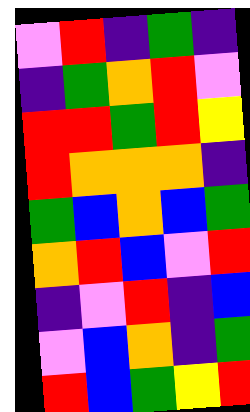[["violet", "red", "indigo", "green", "indigo"], ["indigo", "green", "orange", "red", "violet"], ["red", "red", "green", "red", "yellow"], ["red", "orange", "orange", "orange", "indigo"], ["green", "blue", "orange", "blue", "green"], ["orange", "red", "blue", "violet", "red"], ["indigo", "violet", "red", "indigo", "blue"], ["violet", "blue", "orange", "indigo", "green"], ["red", "blue", "green", "yellow", "red"]]